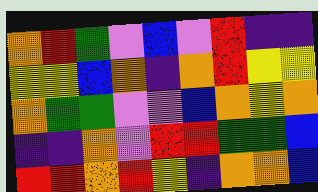[["orange", "red", "green", "violet", "blue", "violet", "red", "indigo", "indigo"], ["yellow", "yellow", "blue", "orange", "indigo", "orange", "red", "yellow", "yellow"], ["orange", "green", "green", "violet", "violet", "blue", "orange", "yellow", "orange"], ["indigo", "indigo", "orange", "violet", "red", "red", "green", "green", "blue"], ["red", "red", "orange", "red", "yellow", "indigo", "orange", "orange", "blue"]]